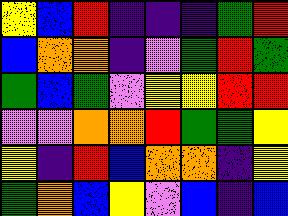[["yellow", "blue", "red", "indigo", "indigo", "indigo", "green", "red"], ["blue", "orange", "orange", "indigo", "violet", "green", "red", "green"], ["green", "blue", "green", "violet", "yellow", "yellow", "red", "red"], ["violet", "violet", "orange", "orange", "red", "green", "green", "yellow"], ["yellow", "indigo", "red", "blue", "orange", "orange", "indigo", "yellow"], ["green", "orange", "blue", "yellow", "violet", "blue", "indigo", "blue"]]